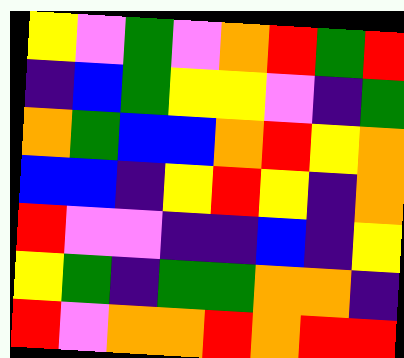[["yellow", "violet", "green", "violet", "orange", "red", "green", "red"], ["indigo", "blue", "green", "yellow", "yellow", "violet", "indigo", "green"], ["orange", "green", "blue", "blue", "orange", "red", "yellow", "orange"], ["blue", "blue", "indigo", "yellow", "red", "yellow", "indigo", "orange"], ["red", "violet", "violet", "indigo", "indigo", "blue", "indigo", "yellow"], ["yellow", "green", "indigo", "green", "green", "orange", "orange", "indigo"], ["red", "violet", "orange", "orange", "red", "orange", "red", "red"]]